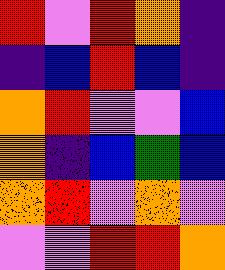[["red", "violet", "red", "orange", "indigo"], ["indigo", "blue", "red", "blue", "indigo"], ["orange", "red", "violet", "violet", "blue"], ["orange", "indigo", "blue", "green", "blue"], ["orange", "red", "violet", "orange", "violet"], ["violet", "violet", "red", "red", "orange"]]